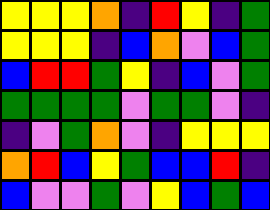[["yellow", "yellow", "yellow", "orange", "indigo", "red", "yellow", "indigo", "green"], ["yellow", "yellow", "yellow", "indigo", "blue", "orange", "violet", "blue", "green"], ["blue", "red", "red", "green", "yellow", "indigo", "blue", "violet", "green"], ["green", "green", "green", "green", "violet", "green", "green", "violet", "indigo"], ["indigo", "violet", "green", "orange", "violet", "indigo", "yellow", "yellow", "yellow"], ["orange", "red", "blue", "yellow", "green", "blue", "blue", "red", "indigo"], ["blue", "violet", "violet", "green", "violet", "yellow", "blue", "green", "blue"]]